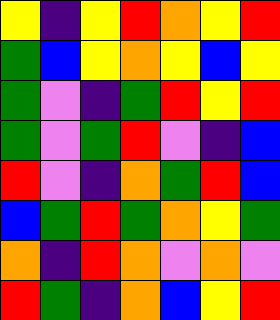[["yellow", "indigo", "yellow", "red", "orange", "yellow", "red"], ["green", "blue", "yellow", "orange", "yellow", "blue", "yellow"], ["green", "violet", "indigo", "green", "red", "yellow", "red"], ["green", "violet", "green", "red", "violet", "indigo", "blue"], ["red", "violet", "indigo", "orange", "green", "red", "blue"], ["blue", "green", "red", "green", "orange", "yellow", "green"], ["orange", "indigo", "red", "orange", "violet", "orange", "violet"], ["red", "green", "indigo", "orange", "blue", "yellow", "red"]]